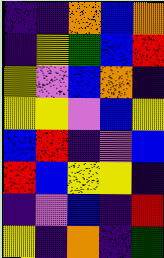[["indigo", "indigo", "orange", "blue", "orange"], ["indigo", "yellow", "green", "blue", "red"], ["yellow", "violet", "blue", "orange", "indigo"], ["yellow", "yellow", "violet", "blue", "yellow"], ["blue", "red", "indigo", "violet", "blue"], ["red", "blue", "yellow", "yellow", "indigo"], ["indigo", "violet", "blue", "indigo", "red"], ["yellow", "indigo", "orange", "indigo", "green"]]